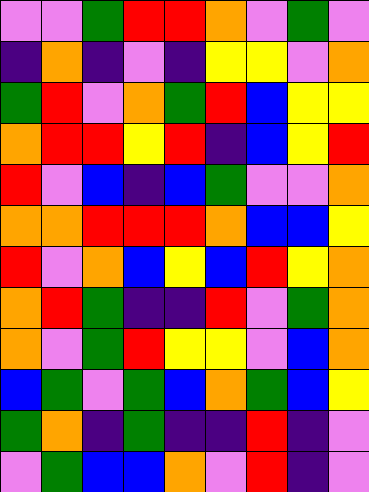[["violet", "violet", "green", "red", "red", "orange", "violet", "green", "violet"], ["indigo", "orange", "indigo", "violet", "indigo", "yellow", "yellow", "violet", "orange"], ["green", "red", "violet", "orange", "green", "red", "blue", "yellow", "yellow"], ["orange", "red", "red", "yellow", "red", "indigo", "blue", "yellow", "red"], ["red", "violet", "blue", "indigo", "blue", "green", "violet", "violet", "orange"], ["orange", "orange", "red", "red", "red", "orange", "blue", "blue", "yellow"], ["red", "violet", "orange", "blue", "yellow", "blue", "red", "yellow", "orange"], ["orange", "red", "green", "indigo", "indigo", "red", "violet", "green", "orange"], ["orange", "violet", "green", "red", "yellow", "yellow", "violet", "blue", "orange"], ["blue", "green", "violet", "green", "blue", "orange", "green", "blue", "yellow"], ["green", "orange", "indigo", "green", "indigo", "indigo", "red", "indigo", "violet"], ["violet", "green", "blue", "blue", "orange", "violet", "red", "indigo", "violet"]]